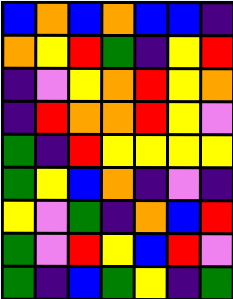[["blue", "orange", "blue", "orange", "blue", "blue", "indigo"], ["orange", "yellow", "red", "green", "indigo", "yellow", "red"], ["indigo", "violet", "yellow", "orange", "red", "yellow", "orange"], ["indigo", "red", "orange", "orange", "red", "yellow", "violet"], ["green", "indigo", "red", "yellow", "yellow", "yellow", "yellow"], ["green", "yellow", "blue", "orange", "indigo", "violet", "indigo"], ["yellow", "violet", "green", "indigo", "orange", "blue", "red"], ["green", "violet", "red", "yellow", "blue", "red", "violet"], ["green", "indigo", "blue", "green", "yellow", "indigo", "green"]]